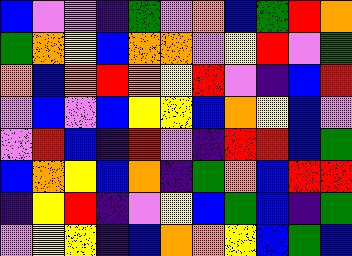[["blue", "violet", "violet", "indigo", "green", "violet", "orange", "blue", "green", "red", "orange"], ["green", "orange", "yellow", "blue", "orange", "orange", "violet", "yellow", "red", "violet", "green"], ["orange", "blue", "orange", "red", "orange", "yellow", "red", "violet", "indigo", "blue", "red"], ["violet", "blue", "violet", "blue", "yellow", "yellow", "blue", "orange", "yellow", "blue", "violet"], ["violet", "red", "blue", "indigo", "red", "violet", "indigo", "red", "red", "blue", "green"], ["blue", "orange", "yellow", "blue", "orange", "indigo", "green", "orange", "blue", "red", "red"], ["indigo", "yellow", "red", "indigo", "violet", "yellow", "blue", "green", "blue", "indigo", "green"], ["violet", "yellow", "yellow", "indigo", "blue", "orange", "orange", "yellow", "blue", "green", "blue"]]